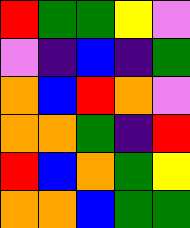[["red", "green", "green", "yellow", "violet"], ["violet", "indigo", "blue", "indigo", "green"], ["orange", "blue", "red", "orange", "violet"], ["orange", "orange", "green", "indigo", "red"], ["red", "blue", "orange", "green", "yellow"], ["orange", "orange", "blue", "green", "green"]]